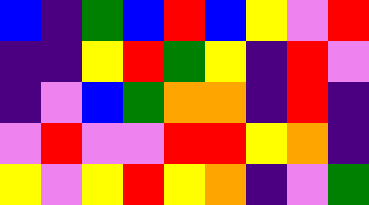[["blue", "indigo", "green", "blue", "red", "blue", "yellow", "violet", "red"], ["indigo", "indigo", "yellow", "red", "green", "yellow", "indigo", "red", "violet"], ["indigo", "violet", "blue", "green", "orange", "orange", "indigo", "red", "indigo"], ["violet", "red", "violet", "violet", "red", "red", "yellow", "orange", "indigo"], ["yellow", "violet", "yellow", "red", "yellow", "orange", "indigo", "violet", "green"]]